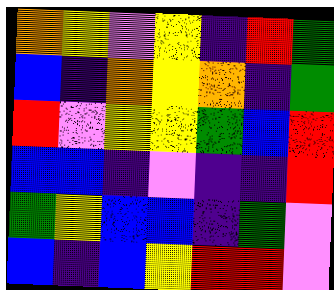[["orange", "yellow", "violet", "yellow", "indigo", "red", "green"], ["blue", "indigo", "orange", "yellow", "orange", "indigo", "green"], ["red", "violet", "yellow", "yellow", "green", "blue", "red"], ["blue", "blue", "indigo", "violet", "indigo", "indigo", "red"], ["green", "yellow", "blue", "blue", "indigo", "green", "violet"], ["blue", "indigo", "blue", "yellow", "red", "red", "violet"]]